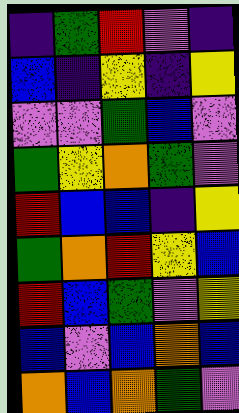[["indigo", "green", "red", "violet", "indigo"], ["blue", "indigo", "yellow", "indigo", "yellow"], ["violet", "violet", "green", "blue", "violet"], ["green", "yellow", "orange", "green", "violet"], ["red", "blue", "blue", "indigo", "yellow"], ["green", "orange", "red", "yellow", "blue"], ["red", "blue", "green", "violet", "yellow"], ["blue", "violet", "blue", "orange", "blue"], ["orange", "blue", "orange", "green", "violet"]]